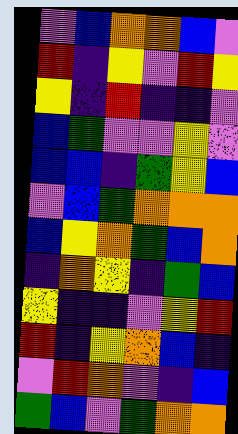[["violet", "blue", "orange", "orange", "blue", "violet"], ["red", "indigo", "yellow", "violet", "red", "yellow"], ["yellow", "indigo", "red", "indigo", "indigo", "violet"], ["blue", "green", "violet", "violet", "yellow", "violet"], ["blue", "blue", "indigo", "green", "yellow", "blue"], ["violet", "blue", "green", "orange", "orange", "orange"], ["blue", "yellow", "orange", "green", "blue", "orange"], ["indigo", "orange", "yellow", "indigo", "green", "blue"], ["yellow", "indigo", "indigo", "violet", "yellow", "red"], ["red", "indigo", "yellow", "orange", "blue", "indigo"], ["violet", "red", "orange", "violet", "indigo", "blue"], ["green", "blue", "violet", "green", "orange", "orange"]]